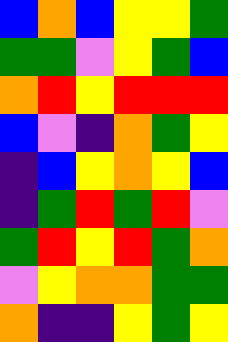[["blue", "orange", "blue", "yellow", "yellow", "green"], ["green", "green", "violet", "yellow", "green", "blue"], ["orange", "red", "yellow", "red", "red", "red"], ["blue", "violet", "indigo", "orange", "green", "yellow"], ["indigo", "blue", "yellow", "orange", "yellow", "blue"], ["indigo", "green", "red", "green", "red", "violet"], ["green", "red", "yellow", "red", "green", "orange"], ["violet", "yellow", "orange", "orange", "green", "green"], ["orange", "indigo", "indigo", "yellow", "green", "yellow"]]